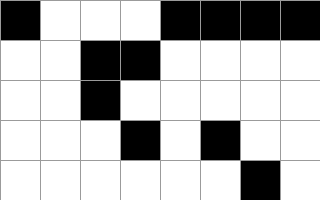[["black", "white", "white", "white", "black", "black", "black", "black"], ["white", "white", "black", "black", "white", "white", "white", "white"], ["white", "white", "black", "white", "white", "white", "white", "white"], ["white", "white", "white", "black", "white", "black", "white", "white"], ["white", "white", "white", "white", "white", "white", "black", "white"]]